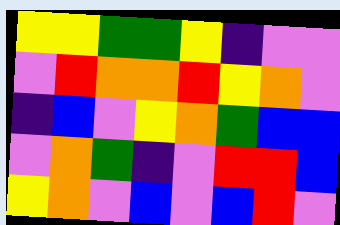[["yellow", "yellow", "green", "green", "yellow", "indigo", "violet", "violet"], ["violet", "red", "orange", "orange", "red", "yellow", "orange", "violet"], ["indigo", "blue", "violet", "yellow", "orange", "green", "blue", "blue"], ["violet", "orange", "green", "indigo", "violet", "red", "red", "blue"], ["yellow", "orange", "violet", "blue", "violet", "blue", "red", "violet"]]